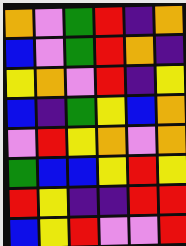[["orange", "violet", "green", "red", "indigo", "orange"], ["blue", "violet", "green", "red", "orange", "indigo"], ["yellow", "orange", "violet", "red", "indigo", "yellow"], ["blue", "indigo", "green", "yellow", "blue", "orange"], ["violet", "red", "yellow", "orange", "violet", "orange"], ["green", "blue", "blue", "yellow", "red", "yellow"], ["red", "yellow", "indigo", "indigo", "red", "red"], ["blue", "yellow", "red", "violet", "violet", "red"]]